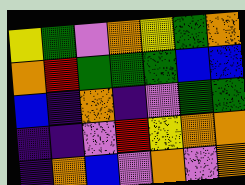[["yellow", "green", "violet", "orange", "yellow", "green", "orange"], ["orange", "red", "green", "green", "green", "blue", "blue"], ["blue", "indigo", "orange", "indigo", "violet", "green", "green"], ["indigo", "indigo", "violet", "red", "yellow", "orange", "orange"], ["indigo", "orange", "blue", "violet", "orange", "violet", "orange"]]